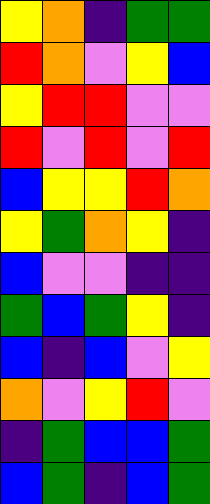[["yellow", "orange", "indigo", "green", "green"], ["red", "orange", "violet", "yellow", "blue"], ["yellow", "red", "red", "violet", "violet"], ["red", "violet", "red", "violet", "red"], ["blue", "yellow", "yellow", "red", "orange"], ["yellow", "green", "orange", "yellow", "indigo"], ["blue", "violet", "violet", "indigo", "indigo"], ["green", "blue", "green", "yellow", "indigo"], ["blue", "indigo", "blue", "violet", "yellow"], ["orange", "violet", "yellow", "red", "violet"], ["indigo", "green", "blue", "blue", "green"], ["blue", "green", "indigo", "blue", "green"]]